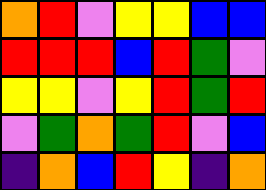[["orange", "red", "violet", "yellow", "yellow", "blue", "blue"], ["red", "red", "red", "blue", "red", "green", "violet"], ["yellow", "yellow", "violet", "yellow", "red", "green", "red"], ["violet", "green", "orange", "green", "red", "violet", "blue"], ["indigo", "orange", "blue", "red", "yellow", "indigo", "orange"]]